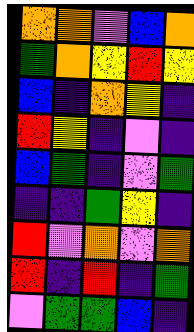[["orange", "orange", "violet", "blue", "orange"], ["green", "orange", "yellow", "red", "yellow"], ["blue", "indigo", "orange", "yellow", "indigo"], ["red", "yellow", "indigo", "violet", "indigo"], ["blue", "green", "indigo", "violet", "green"], ["indigo", "indigo", "green", "yellow", "indigo"], ["red", "violet", "orange", "violet", "orange"], ["red", "indigo", "red", "indigo", "green"], ["violet", "green", "green", "blue", "indigo"]]